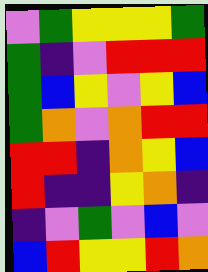[["violet", "green", "yellow", "yellow", "yellow", "green"], ["green", "indigo", "violet", "red", "red", "red"], ["green", "blue", "yellow", "violet", "yellow", "blue"], ["green", "orange", "violet", "orange", "red", "red"], ["red", "red", "indigo", "orange", "yellow", "blue"], ["red", "indigo", "indigo", "yellow", "orange", "indigo"], ["indigo", "violet", "green", "violet", "blue", "violet"], ["blue", "red", "yellow", "yellow", "red", "orange"]]